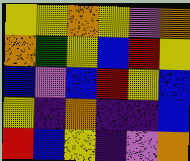[["yellow", "yellow", "orange", "yellow", "violet", "orange"], ["orange", "green", "yellow", "blue", "red", "yellow"], ["blue", "violet", "blue", "red", "yellow", "blue"], ["yellow", "indigo", "orange", "indigo", "indigo", "blue"], ["red", "blue", "yellow", "indigo", "violet", "orange"]]